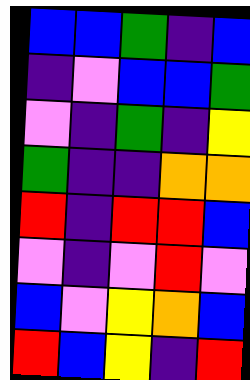[["blue", "blue", "green", "indigo", "blue"], ["indigo", "violet", "blue", "blue", "green"], ["violet", "indigo", "green", "indigo", "yellow"], ["green", "indigo", "indigo", "orange", "orange"], ["red", "indigo", "red", "red", "blue"], ["violet", "indigo", "violet", "red", "violet"], ["blue", "violet", "yellow", "orange", "blue"], ["red", "blue", "yellow", "indigo", "red"]]